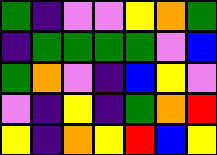[["green", "indigo", "violet", "violet", "yellow", "orange", "green"], ["indigo", "green", "green", "green", "green", "violet", "blue"], ["green", "orange", "violet", "indigo", "blue", "yellow", "violet"], ["violet", "indigo", "yellow", "indigo", "green", "orange", "red"], ["yellow", "indigo", "orange", "yellow", "red", "blue", "yellow"]]